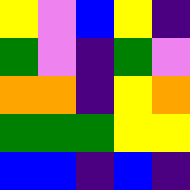[["yellow", "violet", "blue", "yellow", "indigo"], ["green", "violet", "indigo", "green", "violet"], ["orange", "orange", "indigo", "yellow", "orange"], ["green", "green", "green", "yellow", "yellow"], ["blue", "blue", "indigo", "blue", "indigo"]]